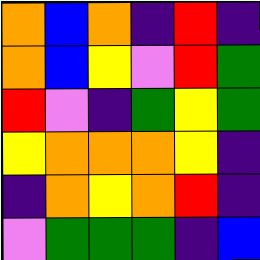[["orange", "blue", "orange", "indigo", "red", "indigo"], ["orange", "blue", "yellow", "violet", "red", "green"], ["red", "violet", "indigo", "green", "yellow", "green"], ["yellow", "orange", "orange", "orange", "yellow", "indigo"], ["indigo", "orange", "yellow", "orange", "red", "indigo"], ["violet", "green", "green", "green", "indigo", "blue"]]